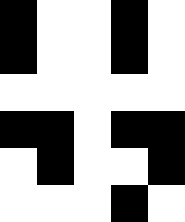[["black", "white", "white", "black", "white"], ["black", "white", "white", "black", "white"], ["white", "white", "white", "white", "white"], ["black", "black", "white", "black", "black"], ["white", "black", "white", "white", "black"], ["white", "white", "white", "black", "white"]]